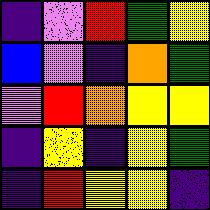[["indigo", "violet", "red", "green", "yellow"], ["blue", "violet", "indigo", "orange", "green"], ["violet", "red", "orange", "yellow", "yellow"], ["indigo", "yellow", "indigo", "yellow", "green"], ["indigo", "red", "yellow", "yellow", "indigo"]]